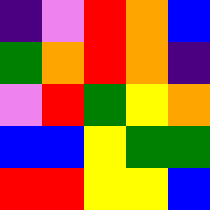[["indigo", "violet", "red", "orange", "blue"], ["green", "orange", "red", "orange", "indigo"], ["violet", "red", "green", "yellow", "orange"], ["blue", "blue", "yellow", "green", "green"], ["red", "red", "yellow", "yellow", "blue"]]